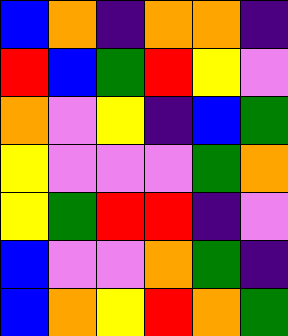[["blue", "orange", "indigo", "orange", "orange", "indigo"], ["red", "blue", "green", "red", "yellow", "violet"], ["orange", "violet", "yellow", "indigo", "blue", "green"], ["yellow", "violet", "violet", "violet", "green", "orange"], ["yellow", "green", "red", "red", "indigo", "violet"], ["blue", "violet", "violet", "orange", "green", "indigo"], ["blue", "orange", "yellow", "red", "orange", "green"]]